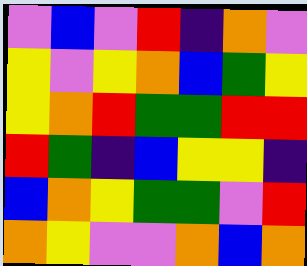[["violet", "blue", "violet", "red", "indigo", "orange", "violet"], ["yellow", "violet", "yellow", "orange", "blue", "green", "yellow"], ["yellow", "orange", "red", "green", "green", "red", "red"], ["red", "green", "indigo", "blue", "yellow", "yellow", "indigo"], ["blue", "orange", "yellow", "green", "green", "violet", "red"], ["orange", "yellow", "violet", "violet", "orange", "blue", "orange"]]